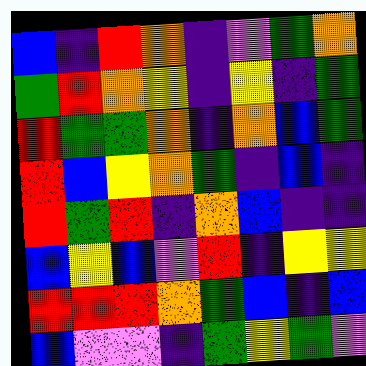[["blue", "indigo", "red", "orange", "indigo", "violet", "green", "orange"], ["green", "red", "orange", "yellow", "indigo", "yellow", "indigo", "green"], ["red", "green", "green", "orange", "indigo", "orange", "blue", "green"], ["red", "blue", "yellow", "orange", "green", "indigo", "blue", "indigo"], ["red", "green", "red", "indigo", "orange", "blue", "indigo", "indigo"], ["blue", "yellow", "blue", "violet", "red", "indigo", "yellow", "yellow"], ["red", "red", "red", "orange", "green", "blue", "indigo", "blue"], ["blue", "violet", "violet", "indigo", "green", "yellow", "green", "violet"]]